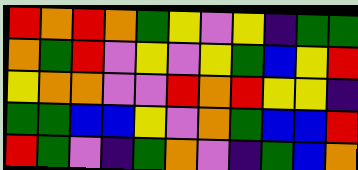[["red", "orange", "red", "orange", "green", "yellow", "violet", "yellow", "indigo", "green", "green"], ["orange", "green", "red", "violet", "yellow", "violet", "yellow", "green", "blue", "yellow", "red"], ["yellow", "orange", "orange", "violet", "violet", "red", "orange", "red", "yellow", "yellow", "indigo"], ["green", "green", "blue", "blue", "yellow", "violet", "orange", "green", "blue", "blue", "red"], ["red", "green", "violet", "indigo", "green", "orange", "violet", "indigo", "green", "blue", "orange"]]